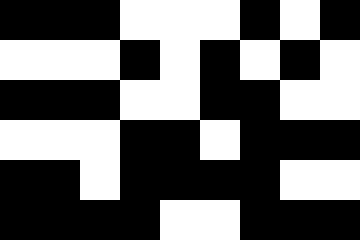[["black", "black", "black", "white", "white", "white", "black", "white", "black"], ["white", "white", "white", "black", "white", "black", "white", "black", "white"], ["black", "black", "black", "white", "white", "black", "black", "white", "white"], ["white", "white", "white", "black", "black", "white", "black", "black", "black"], ["black", "black", "white", "black", "black", "black", "black", "white", "white"], ["black", "black", "black", "black", "white", "white", "black", "black", "black"]]